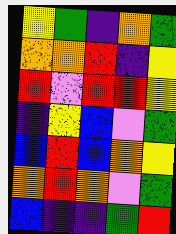[["yellow", "green", "indigo", "orange", "green"], ["orange", "orange", "red", "indigo", "yellow"], ["red", "violet", "red", "red", "yellow"], ["indigo", "yellow", "blue", "violet", "green"], ["blue", "red", "blue", "orange", "yellow"], ["orange", "red", "orange", "violet", "green"], ["blue", "indigo", "indigo", "green", "red"]]